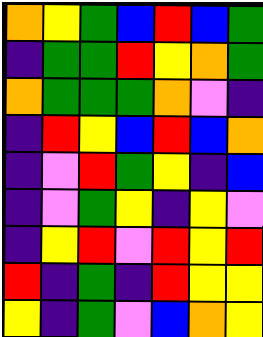[["orange", "yellow", "green", "blue", "red", "blue", "green"], ["indigo", "green", "green", "red", "yellow", "orange", "green"], ["orange", "green", "green", "green", "orange", "violet", "indigo"], ["indigo", "red", "yellow", "blue", "red", "blue", "orange"], ["indigo", "violet", "red", "green", "yellow", "indigo", "blue"], ["indigo", "violet", "green", "yellow", "indigo", "yellow", "violet"], ["indigo", "yellow", "red", "violet", "red", "yellow", "red"], ["red", "indigo", "green", "indigo", "red", "yellow", "yellow"], ["yellow", "indigo", "green", "violet", "blue", "orange", "yellow"]]